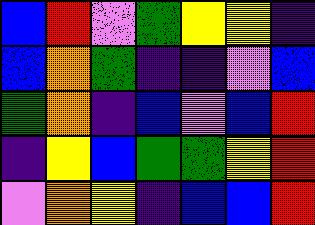[["blue", "red", "violet", "green", "yellow", "yellow", "indigo"], ["blue", "orange", "green", "indigo", "indigo", "violet", "blue"], ["green", "orange", "indigo", "blue", "violet", "blue", "red"], ["indigo", "yellow", "blue", "green", "green", "yellow", "red"], ["violet", "orange", "yellow", "indigo", "blue", "blue", "red"]]